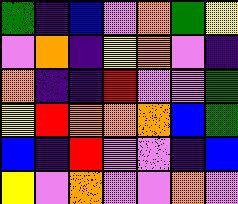[["green", "indigo", "blue", "violet", "orange", "green", "yellow"], ["violet", "orange", "indigo", "yellow", "orange", "violet", "indigo"], ["orange", "indigo", "indigo", "red", "violet", "violet", "green"], ["yellow", "red", "orange", "orange", "orange", "blue", "green"], ["blue", "indigo", "red", "violet", "violet", "indigo", "blue"], ["yellow", "violet", "orange", "violet", "violet", "orange", "violet"]]